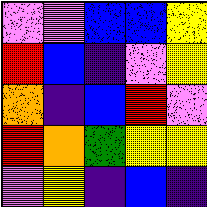[["violet", "violet", "blue", "blue", "yellow"], ["red", "blue", "indigo", "violet", "yellow"], ["orange", "indigo", "blue", "red", "violet"], ["red", "orange", "green", "yellow", "yellow"], ["violet", "yellow", "indigo", "blue", "indigo"]]